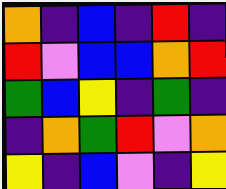[["orange", "indigo", "blue", "indigo", "red", "indigo"], ["red", "violet", "blue", "blue", "orange", "red"], ["green", "blue", "yellow", "indigo", "green", "indigo"], ["indigo", "orange", "green", "red", "violet", "orange"], ["yellow", "indigo", "blue", "violet", "indigo", "yellow"]]